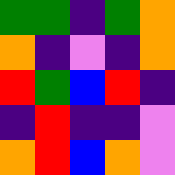[["green", "green", "indigo", "green", "orange"], ["orange", "indigo", "violet", "indigo", "orange"], ["red", "green", "blue", "red", "indigo"], ["indigo", "red", "indigo", "indigo", "violet"], ["orange", "red", "blue", "orange", "violet"]]